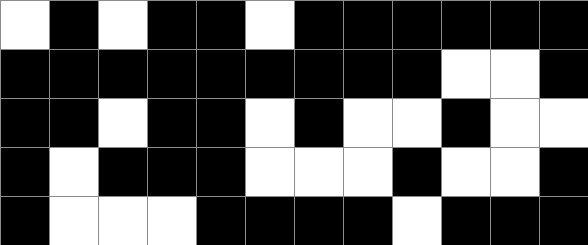[["white", "black", "white", "black", "black", "white", "black", "black", "black", "black", "black", "black"], ["black", "black", "black", "black", "black", "black", "black", "black", "black", "white", "white", "black"], ["black", "black", "white", "black", "black", "white", "black", "white", "white", "black", "white", "white"], ["black", "white", "black", "black", "black", "white", "white", "white", "black", "white", "white", "black"], ["black", "white", "white", "white", "black", "black", "black", "black", "white", "black", "black", "black"]]